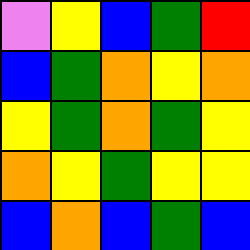[["violet", "yellow", "blue", "green", "red"], ["blue", "green", "orange", "yellow", "orange"], ["yellow", "green", "orange", "green", "yellow"], ["orange", "yellow", "green", "yellow", "yellow"], ["blue", "orange", "blue", "green", "blue"]]